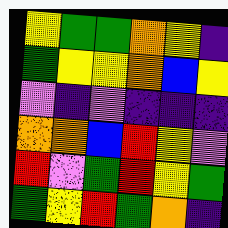[["yellow", "green", "green", "orange", "yellow", "indigo"], ["green", "yellow", "yellow", "orange", "blue", "yellow"], ["violet", "indigo", "violet", "indigo", "indigo", "indigo"], ["orange", "orange", "blue", "red", "yellow", "violet"], ["red", "violet", "green", "red", "yellow", "green"], ["green", "yellow", "red", "green", "orange", "indigo"]]